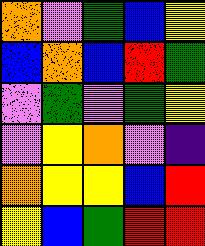[["orange", "violet", "green", "blue", "yellow"], ["blue", "orange", "blue", "red", "green"], ["violet", "green", "violet", "green", "yellow"], ["violet", "yellow", "orange", "violet", "indigo"], ["orange", "yellow", "yellow", "blue", "red"], ["yellow", "blue", "green", "red", "red"]]